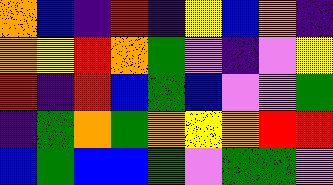[["orange", "blue", "indigo", "red", "indigo", "yellow", "blue", "orange", "indigo"], ["orange", "yellow", "red", "orange", "green", "violet", "indigo", "violet", "yellow"], ["red", "indigo", "red", "blue", "green", "blue", "violet", "violet", "green"], ["indigo", "green", "orange", "green", "orange", "yellow", "orange", "red", "red"], ["blue", "green", "blue", "blue", "green", "violet", "green", "green", "violet"]]